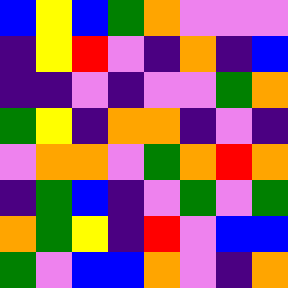[["blue", "yellow", "blue", "green", "orange", "violet", "violet", "violet"], ["indigo", "yellow", "red", "violet", "indigo", "orange", "indigo", "blue"], ["indigo", "indigo", "violet", "indigo", "violet", "violet", "green", "orange"], ["green", "yellow", "indigo", "orange", "orange", "indigo", "violet", "indigo"], ["violet", "orange", "orange", "violet", "green", "orange", "red", "orange"], ["indigo", "green", "blue", "indigo", "violet", "green", "violet", "green"], ["orange", "green", "yellow", "indigo", "red", "violet", "blue", "blue"], ["green", "violet", "blue", "blue", "orange", "violet", "indigo", "orange"]]